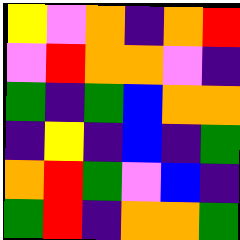[["yellow", "violet", "orange", "indigo", "orange", "red"], ["violet", "red", "orange", "orange", "violet", "indigo"], ["green", "indigo", "green", "blue", "orange", "orange"], ["indigo", "yellow", "indigo", "blue", "indigo", "green"], ["orange", "red", "green", "violet", "blue", "indigo"], ["green", "red", "indigo", "orange", "orange", "green"]]